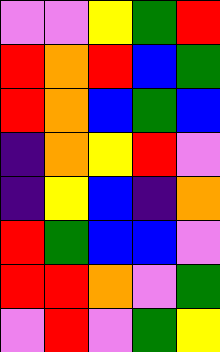[["violet", "violet", "yellow", "green", "red"], ["red", "orange", "red", "blue", "green"], ["red", "orange", "blue", "green", "blue"], ["indigo", "orange", "yellow", "red", "violet"], ["indigo", "yellow", "blue", "indigo", "orange"], ["red", "green", "blue", "blue", "violet"], ["red", "red", "orange", "violet", "green"], ["violet", "red", "violet", "green", "yellow"]]